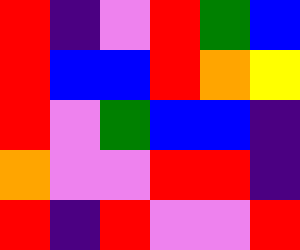[["red", "indigo", "violet", "red", "green", "blue"], ["red", "blue", "blue", "red", "orange", "yellow"], ["red", "violet", "green", "blue", "blue", "indigo"], ["orange", "violet", "violet", "red", "red", "indigo"], ["red", "indigo", "red", "violet", "violet", "red"]]